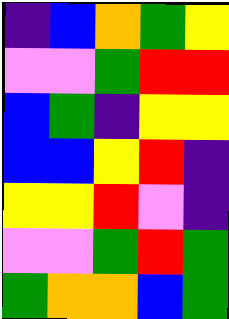[["indigo", "blue", "orange", "green", "yellow"], ["violet", "violet", "green", "red", "red"], ["blue", "green", "indigo", "yellow", "yellow"], ["blue", "blue", "yellow", "red", "indigo"], ["yellow", "yellow", "red", "violet", "indigo"], ["violet", "violet", "green", "red", "green"], ["green", "orange", "orange", "blue", "green"]]